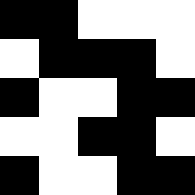[["black", "black", "white", "white", "white"], ["white", "black", "black", "black", "white"], ["black", "white", "white", "black", "black"], ["white", "white", "black", "black", "white"], ["black", "white", "white", "black", "black"]]